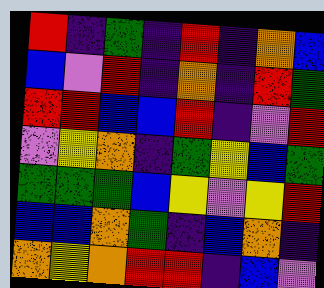[["red", "indigo", "green", "indigo", "red", "indigo", "orange", "blue"], ["blue", "violet", "red", "indigo", "orange", "indigo", "red", "green"], ["red", "red", "blue", "blue", "red", "indigo", "violet", "red"], ["violet", "yellow", "orange", "indigo", "green", "yellow", "blue", "green"], ["green", "green", "green", "blue", "yellow", "violet", "yellow", "red"], ["blue", "blue", "orange", "green", "indigo", "blue", "orange", "indigo"], ["orange", "yellow", "orange", "red", "red", "indigo", "blue", "violet"]]